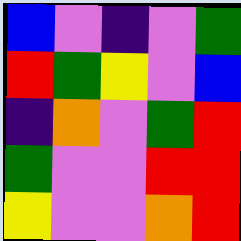[["blue", "violet", "indigo", "violet", "green"], ["red", "green", "yellow", "violet", "blue"], ["indigo", "orange", "violet", "green", "red"], ["green", "violet", "violet", "red", "red"], ["yellow", "violet", "violet", "orange", "red"]]